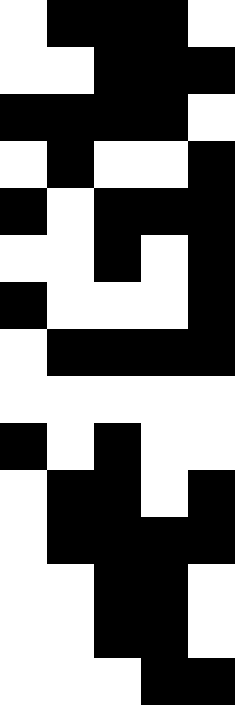[["white", "black", "black", "black", "white"], ["white", "white", "black", "black", "black"], ["black", "black", "black", "black", "white"], ["white", "black", "white", "white", "black"], ["black", "white", "black", "black", "black"], ["white", "white", "black", "white", "black"], ["black", "white", "white", "white", "black"], ["white", "black", "black", "black", "black"], ["white", "white", "white", "white", "white"], ["black", "white", "black", "white", "white"], ["white", "black", "black", "white", "black"], ["white", "black", "black", "black", "black"], ["white", "white", "black", "black", "white"], ["white", "white", "black", "black", "white"], ["white", "white", "white", "black", "black"]]